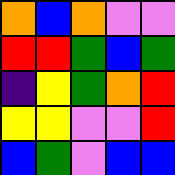[["orange", "blue", "orange", "violet", "violet"], ["red", "red", "green", "blue", "green"], ["indigo", "yellow", "green", "orange", "red"], ["yellow", "yellow", "violet", "violet", "red"], ["blue", "green", "violet", "blue", "blue"]]